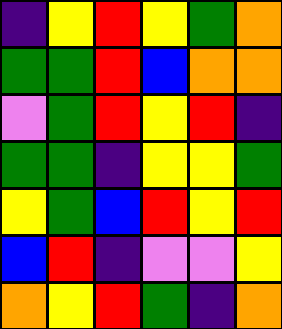[["indigo", "yellow", "red", "yellow", "green", "orange"], ["green", "green", "red", "blue", "orange", "orange"], ["violet", "green", "red", "yellow", "red", "indigo"], ["green", "green", "indigo", "yellow", "yellow", "green"], ["yellow", "green", "blue", "red", "yellow", "red"], ["blue", "red", "indigo", "violet", "violet", "yellow"], ["orange", "yellow", "red", "green", "indigo", "orange"]]